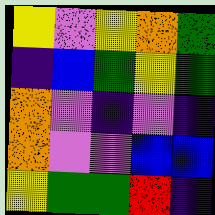[["yellow", "violet", "yellow", "orange", "green"], ["indigo", "blue", "green", "yellow", "green"], ["orange", "violet", "indigo", "violet", "indigo"], ["orange", "violet", "violet", "blue", "blue"], ["yellow", "green", "green", "red", "indigo"]]